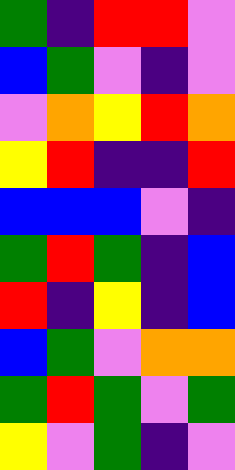[["green", "indigo", "red", "red", "violet"], ["blue", "green", "violet", "indigo", "violet"], ["violet", "orange", "yellow", "red", "orange"], ["yellow", "red", "indigo", "indigo", "red"], ["blue", "blue", "blue", "violet", "indigo"], ["green", "red", "green", "indigo", "blue"], ["red", "indigo", "yellow", "indigo", "blue"], ["blue", "green", "violet", "orange", "orange"], ["green", "red", "green", "violet", "green"], ["yellow", "violet", "green", "indigo", "violet"]]